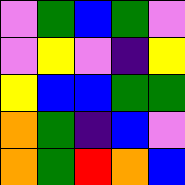[["violet", "green", "blue", "green", "violet"], ["violet", "yellow", "violet", "indigo", "yellow"], ["yellow", "blue", "blue", "green", "green"], ["orange", "green", "indigo", "blue", "violet"], ["orange", "green", "red", "orange", "blue"]]